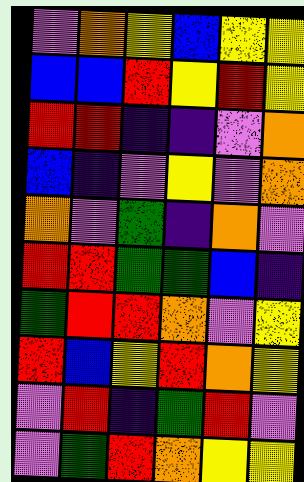[["violet", "orange", "yellow", "blue", "yellow", "yellow"], ["blue", "blue", "red", "yellow", "red", "yellow"], ["red", "red", "indigo", "indigo", "violet", "orange"], ["blue", "indigo", "violet", "yellow", "violet", "orange"], ["orange", "violet", "green", "indigo", "orange", "violet"], ["red", "red", "green", "green", "blue", "indigo"], ["green", "red", "red", "orange", "violet", "yellow"], ["red", "blue", "yellow", "red", "orange", "yellow"], ["violet", "red", "indigo", "green", "red", "violet"], ["violet", "green", "red", "orange", "yellow", "yellow"]]